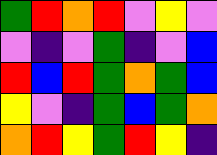[["green", "red", "orange", "red", "violet", "yellow", "violet"], ["violet", "indigo", "violet", "green", "indigo", "violet", "blue"], ["red", "blue", "red", "green", "orange", "green", "blue"], ["yellow", "violet", "indigo", "green", "blue", "green", "orange"], ["orange", "red", "yellow", "green", "red", "yellow", "indigo"]]